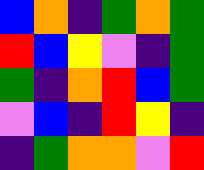[["blue", "orange", "indigo", "green", "orange", "green"], ["red", "blue", "yellow", "violet", "indigo", "green"], ["green", "indigo", "orange", "red", "blue", "green"], ["violet", "blue", "indigo", "red", "yellow", "indigo"], ["indigo", "green", "orange", "orange", "violet", "red"]]